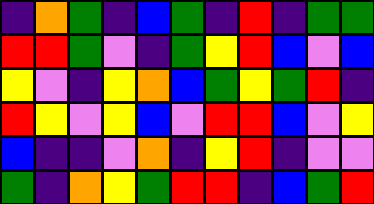[["indigo", "orange", "green", "indigo", "blue", "green", "indigo", "red", "indigo", "green", "green"], ["red", "red", "green", "violet", "indigo", "green", "yellow", "red", "blue", "violet", "blue"], ["yellow", "violet", "indigo", "yellow", "orange", "blue", "green", "yellow", "green", "red", "indigo"], ["red", "yellow", "violet", "yellow", "blue", "violet", "red", "red", "blue", "violet", "yellow"], ["blue", "indigo", "indigo", "violet", "orange", "indigo", "yellow", "red", "indigo", "violet", "violet"], ["green", "indigo", "orange", "yellow", "green", "red", "red", "indigo", "blue", "green", "red"]]